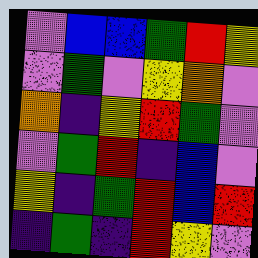[["violet", "blue", "blue", "green", "red", "yellow"], ["violet", "green", "violet", "yellow", "orange", "violet"], ["orange", "indigo", "yellow", "red", "green", "violet"], ["violet", "green", "red", "indigo", "blue", "violet"], ["yellow", "indigo", "green", "red", "blue", "red"], ["indigo", "green", "indigo", "red", "yellow", "violet"]]